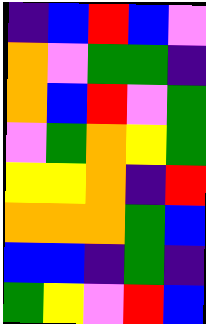[["indigo", "blue", "red", "blue", "violet"], ["orange", "violet", "green", "green", "indigo"], ["orange", "blue", "red", "violet", "green"], ["violet", "green", "orange", "yellow", "green"], ["yellow", "yellow", "orange", "indigo", "red"], ["orange", "orange", "orange", "green", "blue"], ["blue", "blue", "indigo", "green", "indigo"], ["green", "yellow", "violet", "red", "blue"]]